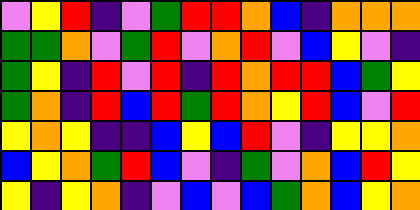[["violet", "yellow", "red", "indigo", "violet", "green", "red", "red", "orange", "blue", "indigo", "orange", "orange", "orange"], ["green", "green", "orange", "violet", "green", "red", "violet", "orange", "red", "violet", "blue", "yellow", "violet", "indigo"], ["green", "yellow", "indigo", "red", "violet", "red", "indigo", "red", "orange", "red", "red", "blue", "green", "yellow"], ["green", "orange", "indigo", "red", "blue", "red", "green", "red", "orange", "yellow", "red", "blue", "violet", "red"], ["yellow", "orange", "yellow", "indigo", "indigo", "blue", "yellow", "blue", "red", "violet", "indigo", "yellow", "yellow", "orange"], ["blue", "yellow", "orange", "green", "red", "blue", "violet", "indigo", "green", "violet", "orange", "blue", "red", "yellow"], ["yellow", "indigo", "yellow", "orange", "indigo", "violet", "blue", "violet", "blue", "green", "orange", "blue", "yellow", "orange"]]